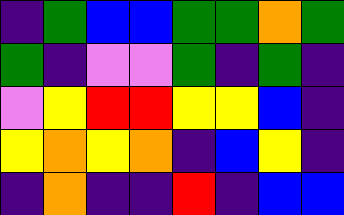[["indigo", "green", "blue", "blue", "green", "green", "orange", "green"], ["green", "indigo", "violet", "violet", "green", "indigo", "green", "indigo"], ["violet", "yellow", "red", "red", "yellow", "yellow", "blue", "indigo"], ["yellow", "orange", "yellow", "orange", "indigo", "blue", "yellow", "indigo"], ["indigo", "orange", "indigo", "indigo", "red", "indigo", "blue", "blue"]]